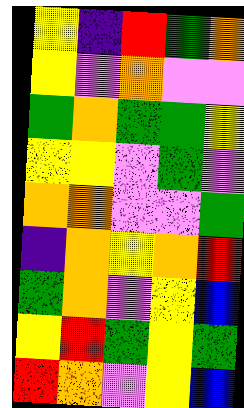[["yellow", "indigo", "red", "green", "orange"], ["yellow", "violet", "orange", "violet", "violet"], ["green", "orange", "green", "green", "yellow"], ["yellow", "yellow", "violet", "green", "violet"], ["orange", "orange", "violet", "violet", "green"], ["indigo", "orange", "yellow", "orange", "red"], ["green", "orange", "violet", "yellow", "blue"], ["yellow", "red", "green", "yellow", "green"], ["red", "orange", "violet", "yellow", "blue"]]